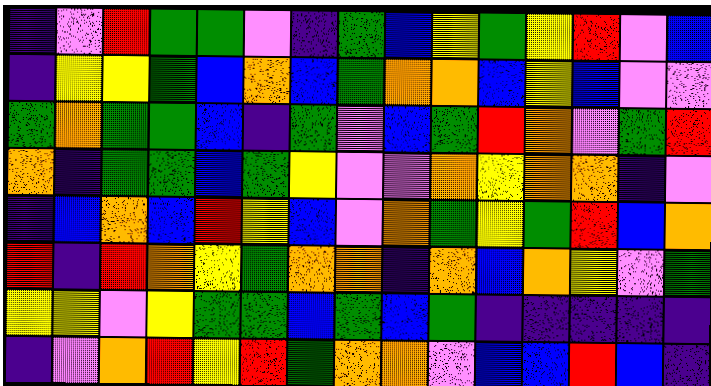[["indigo", "violet", "red", "green", "green", "violet", "indigo", "green", "blue", "yellow", "green", "yellow", "red", "violet", "blue"], ["indigo", "yellow", "yellow", "green", "blue", "orange", "blue", "green", "orange", "orange", "blue", "yellow", "blue", "violet", "violet"], ["green", "orange", "green", "green", "blue", "indigo", "green", "violet", "blue", "green", "red", "orange", "violet", "green", "red"], ["orange", "indigo", "green", "green", "blue", "green", "yellow", "violet", "violet", "orange", "yellow", "orange", "orange", "indigo", "violet"], ["indigo", "blue", "orange", "blue", "red", "yellow", "blue", "violet", "orange", "green", "yellow", "green", "red", "blue", "orange"], ["red", "indigo", "red", "orange", "yellow", "green", "orange", "orange", "indigo", "orange", "blue", "orange", "yellow", "violet", "green"], ["yellow", "yellow", "violet", "yellow", "green", "green", "blue", "green", "blue", "green", "indigo", "indigo", "indigo", "indigo", "indigo"], ["indigo", "violet", "orange", "red", "yellow", "red", "green", "orange", "orange", "violet", "blue", "blue", "red", "blue", "indigo"]]